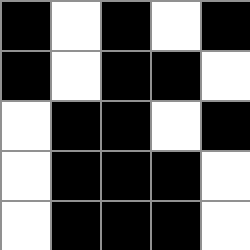[["black", "white", "black", "white", "black"], ["black", "white", "black", "black", "white"], ["white", "black", "black", "white", "black"], ["white", "black", "black", "black", "white"], ["white", "black", "black", "black", "white"]]